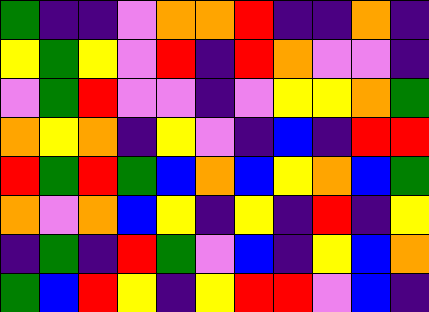[["green", "indigo", "indigo", "violet", "orange", "orange", "red", "indigo", "indigo", "orange", "indigo"], ["yellow", "green", "yellow", "violet", "red", "indigo", "red", "orange", "violet", "violet", "indigo"], ["violet", "green", "red", "violet", "violet", "indigo", "violet", "yellow", "yellow", "orange", "green"], ["orange", "yellow", "orange", "indigo", "yellow", "violet", "indigo", "blue", "indigo", "red", "red"], ["red", "green", "red", "green", "blue", "orange", "blue", "yellow", "orange", "blue", "green"], ["orange", "violet", "orange", "blue", "yellow", "indigo", "yellow", "indigo", "red", "indigo", "yellow"], ["indigo", "green", "indigo", "red", "green", "violet", "blue", "indigo", "yellow", "blue", "orange"], ["green", "blue", "red", "yellow", "indigo", "yellow", "red", "red", "violet", "blue", "indigo"]]